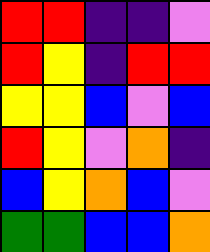[["red", "red", "indigo", "indigo", "violet"], ["red", "yellow", "indigo", "red", "red"], ["yellow", "yellow", "blue", "violet", "blue"], ["red", "yellow", "violet", "orange", "indigo"], ["blue", "yellow", "orange", "blue", "violet"], ["green", "green", "blue", "blue", "orange"]]